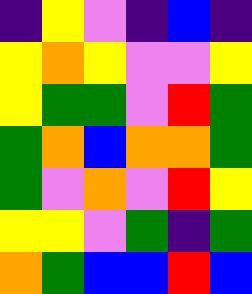[["indigo", "yellow", "violet", "indigo", "blue", "indigo"], ["yellow", "orange", "yellow", "violet", "violet", "yellow"], ["yellow", "green", "green", "violet", "red", "green"], ["green", "orange", "blue", "orange", "orange", "green"], ["green", "violet", "orange", "violet", "red", "yellow"], ["yellow", "yellow", "violet", "green", "indigo", "green"], ["orange", "green", "blue", "blue", "red", "blue"]]